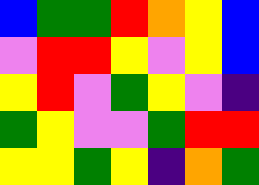[["blue", "green", "green", "red", "orange", "yellow", "blue"], ["violet", "red", "red", "yellow", "violet", "yellow", "blue"], ["yellow", "red", "violet", "green", "yellow", "violet", "indigo"], ["green", "yellow", "violet", "violet", "green", "red", "red"], ["yellow", "yellow", "green", "yellow", "indigo", "orange", "green"]]